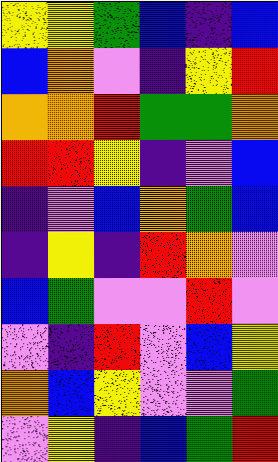[["yellow", "yellow", "green", "blue", "indigo", "blue"], ["blue", "orange", "violet", "indigo", "yellow", "red"], ["orange", "orange", "red", "green", "green", "orange"], ["red", "red", "yellow", "indigo", "violet", "blue"], ["indigo", "violet", "blue", "orange", "green", "blue"], ["indigo", "yellow", "indigo", "red", "orange", "violet"], ["blue", "green", "violet", "violet", "red", "violet"], ["violet", "indigo", "red", "violet", "blue", "yellow"], ["orange", "blue", "yellow", "violet", "violet", "green"], ["violet", "yellow", "indigo", "blue", "green", "red"]]